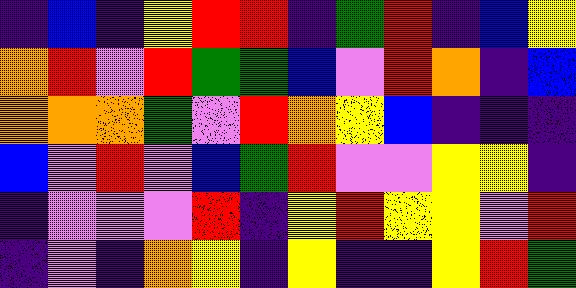[["indigo", "blue", "indigo", "yellow", "red", "red", "indigo", "green", "red", "indigo", "blue", "yellow"], ["orange", "red", "violet", "red", "green", "green", "blue", "violet", "red", "orange", "indigo", "blue"], ["orange", "orange", "orange", "green", "violet", "red", "orange", "yellow", "blue", "indigo", "indigo", "indigo"], ["blue", "violet", "red", "violet", "blue", "green", "red", "violet", "violet", "yellow", "yellow", "indigo"], ["indigo", "violet", "violet", "violet", "red", "indigo", "yellow", "red", "yellow", "yellow", "violet", "red"], ["indigo", "violet", "indigo", "orange", "yellow", "indigo", "yellow", "indigo", "indigo", "yellow", "red", "green"]]